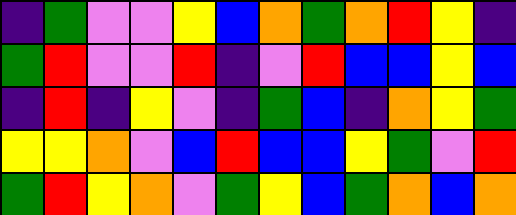[["indigo", "green", "violet", "violet", "yellow", "blue", "orange", "green", "orange", "red", "yellow", "indigo"], ["green", "red", "violet", "violet", "red", "indigo", "violet", "red", "blue", "blue", "yellow", "blue"], ["indigo", "red", "indigo", "yellow", "violet", "indigo", "green", "blue", "indigo", "orange", "yellow", "green"], ["yellow", "yellow", "orange", "violet", "blue", "red", "blue", "blue", "yellow", "green", "violet", "red"], ["green", "red", "yellow", "orange", "violet", "green", "yellow", "blue", "green", "orange", "blue", "orange"]]